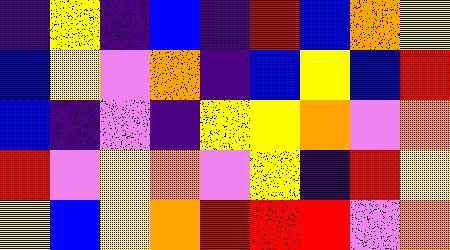[["indigo", "yellow", "indigo", "blue", "indigo", "red", "blue", "orange", "yellow"], ["blue", "yellow", "violet", "orange", "indigo", "blue", "yellow", "blue", "red"], ["blue", "indigo", "violet", "indigo", "yellow", "yellow", "orange", "violet", "orange"], ["red", "violet", "yellow", "orange", "violet", "yellow", "indigo", "red", "yellow"], ["yellow", "blue", "yellow", "orange", "red", "red", "red", "violet", "orange"]]